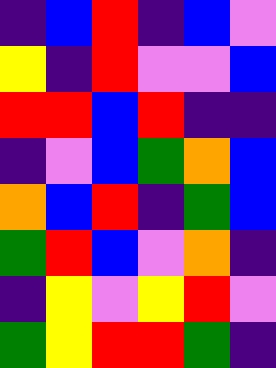[["indigo", "blue", "red", "indigo", "blue", "violet"], ["yellow", "indigo", "red", "violet", "violet", "blue"], ["red", "red", "blue", "red", "indigo", "indigo"], ["indigo", "violet", "blue", "green", "orange", "blue"], ["orange", "blue", "red", "indigo", "green", "blue"], ["green", "red", "blue", "violet", "orange", "indigo"], ["indigo", "yellow", "violet", "yellow", "red", "violet"], ["green", "yellow", "red", "red", "green", "indigo"]]